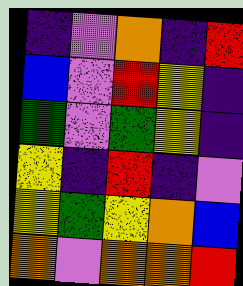[["indigo", "violet", "orange", "indigo", "red"], ["blue", "violet", "red", "yellow", "indigo"], ["green", "violet", "green", "yellow", "indigo"], ["yellow", "indigo", "red", "indigo", "violet"], ["yellow", "green", "yellow", "orange", "blue"], ["orange", "violet", "orange", "orange", "red"]]